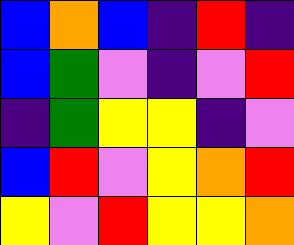[["blue", "orange", "blue", "indigo", "red", "indigo"], ["blue", "green", "violet", "indigo", "violet", "red"], ["indigo", "green", "yellow", "yellow", "indigo", "violet"], ["blue", "red", "violet", "yellow", "orange", "red"], ["yellow", "violet", "red", "yellow", "yellow", "orange"]]